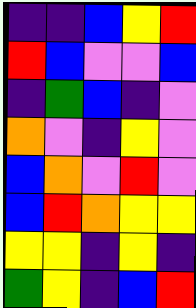[["indigo", "indigo", "blue", "yellow", "red"], ["red", "blue", "violet", "violet", "blue"], ["indigo", "green", "blue", "indigo", "violet"], ["orange", "violet", "indigo", "yellow", "violet"], ["blue", "orange", "violet", "red", "violet"], ["blue", "red", "orange", "yellow", "yellow"], ["yellow", "yellow", "indigo", "yellow", "indigo"], ["green", "yellow", "indigo", "blue", "red"]]